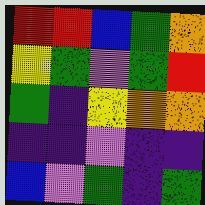[["red", "red", "blue", "green", "orange"], ["yellow", "green", "violet", "green", "red"], ["green", "indigo", "yellow", "orange", "orange"], ["indigo", "indigo", "violet", "indigo", "indigo"], ["blue", "violet", "green", "indigo", "green"]]